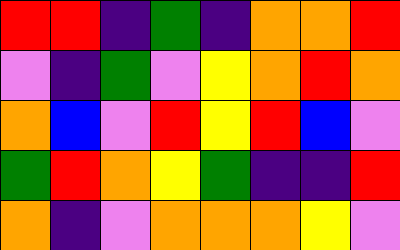[["red", "red", "indigo", "green", "indigo", "orange", "orange", "red"], ["violet", "indigo", "green", "violet", "yellow", "orange", "red", "orange"], ["orange", "blue", "violet", "red", "yellow", "red", "blue", "violet"], ["green", "red", "orange", "yellow", "green", "indigo", "indigo", "red"], ["orange", "indigo", "violet", "orange", "orange", "orange", "yellow", "violet"]]